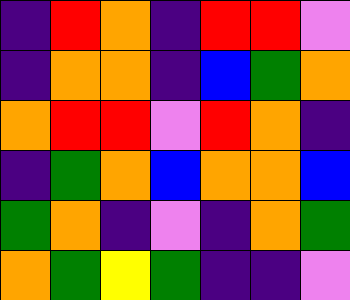[["indigo", "red", "orange", "indigo", "red", "red", "violet"], ["indigo", "orange", "orange", "indigo", "blue", "green", "orange"], ["orange", "red", "red", "violet", "red", "orange", "indigo"], ["indigo", "green", "orange", "blue", "orange", "orange", "blue"], ["green", "orange", "indigo", "violet", "indigo", "orange", "green"], ["orange", "green", "yellow", "green", "indigo", "indigo", "violet"]]